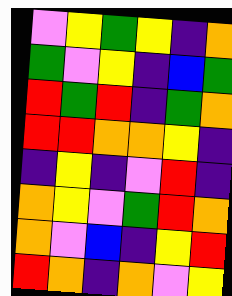[["violet", "yellow", "green", "yellow", "indigo", "orange"], ["green", "violet", "yellow", "indigo", "blue", "green"], ["red", "green", "red", "indigo", "green", "orange"], ["red", "red", "orange", "orange", "yellow", "indigo"], ["indigo", "yellow", "indigo", "violet", "red", "indigo"], ["orange", "yellow", "violet", "green", "red", "orange"], ["orange", "violet", "blue", "indigo", "yellow", "red"], ["red", "orange", "indigo", "orange", "violet", "yellow"]]